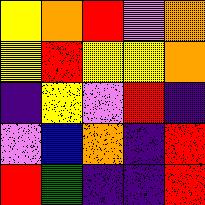[["yellow", "orange", "red", "violet", "orange"], ["yellow", "red", "yellow", "yellow", "orange"], ["indigo", "yellow", "violet", "red", "indigo"], ["violet", "blue", "orange", "indigo", "red"], ["red", "green", "indigo", "indigo", "red"]]